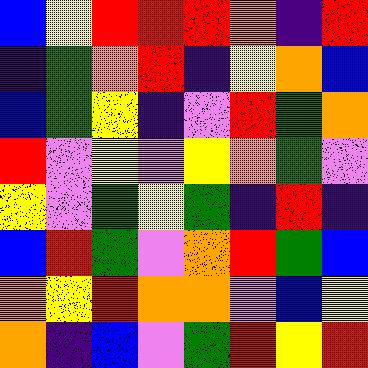[["blue", "yellow", "red", "red", "red", "orange", "indigo", "red"], ["indigo", "green", "orange", "red", "indigo", "yellow", "orange", "blue"], ["blue", "green", "yellow", "indigo", "violet", "red", "green", "orange"], ["red", "violet", "yellow", "violet", "yellow", "orange", "green", "violet"], ["yellow", "violet", "green", "yellow", "green", "indigo", "red", "indigo"], ["blue", "red", "green", "violet", "orange", "red", "green", "blue"], ["orange", "yellow", "red", "orange", "orange", "violet", "blue", "yellow"], ["orange", "indigo", "blue", "violet", "green", "red", "yellow", "red"]]